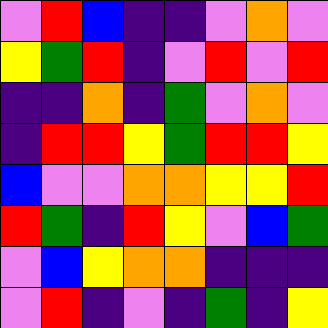[["violet", "red", "blue", "indigo", "indigo", "violet", "orange", "violet"], ["yellow", "green", "red", "indigo", "violet", "red", "violet", "red"], ["indigo", "indigo", "orange", "indigo", "green", "violet", "orange", "violet"], ["indigo", "red", "red", "yellow", "green", "red", "red", "yellow"], ["blue", "violet", "violet", "orange", "orange", "yellow", "yellow", "red"], ["red", "green", "indigo", "red", "yellow", "violet", "blue", "green"], ["violet", "blue", "yellow", "orange", "orange", "indigo", "indigo", "indigo"], ["violet", "red", "indigo", "violet", "indigo", "green", "indigo", "yellow"]]